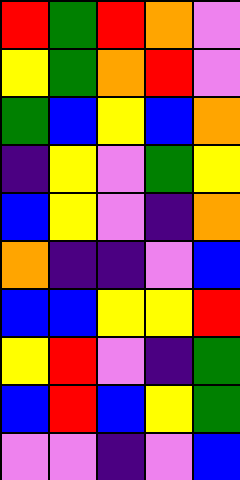[["red", "green", "red", "orange", "violet"], ["yellow", "green", "orange", "red", "violet"], ["green", "blue", "yellow", "blue", "orange"], ["indigo", "yellow", "violet", "green", "yellow"], ["blue", "yellow", "violet", "indigo", "orange"], ["orange", "indigo", "indigo", "violet", "blue"], ["blue", "blue", "yellow", "yellow", "red"], ["yellow", "red", "violet", "indigo", "green"], ["blue", "red", "blue", "yellow", "green"], ["violet", "violet", "indigo", "violet", "blue"]]